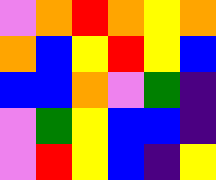[["violet", "orange", "red", "orange", "yellow", "orange"], ["orange", "blue", "yellow", "red", "yellow", "blue"], ["blue", "blue", "orange", "violet", "green", "indigo"], ["violet", "green", "yellow", "blue", "blue", "indigo"], ["violet", "red", "yellow", "blue", "indigo", "yellow"]]